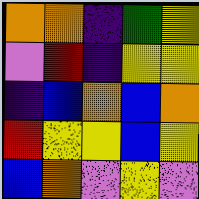[["orange", "orange", "indigo", "green", "yellow"], ["violet", "red", "indigo", "yellow", "yellow"], ["indigo", "blue", "orange", "blue", "orange"], ["red", "yellow", "yellow", "blue", "yellow"], ["blue", "orange", "violet", "yellow", "violet"]]